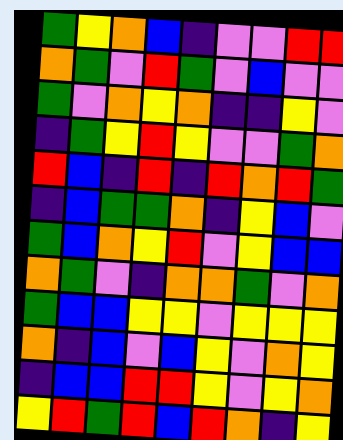[["green", "yellow", "orange", "blue", "indigo", "violet", "violet", "red", "red"], ["orange", "green", "violet", "red", "green", "violet", "blue", "violet", "violet"], ["green", "violet", "orange", "yellow", "orange", "indigo", "indigo", "yellow", "violet"], ["indigo", "green", "yellow", "red", "yellow", "violet", "violet", "green", "orange"], ["red", "blue", "indigo", "red", "indigo", "red", "orange", "red", "green"], ["indigo", "blue", "green", "green", "orange", "indigo", "yellow", "blue", "violet"], ["green", "blue", "orange", "yellow", "red", "violet", "yellow", "blue", "blue"], ["orange", "green", "violet", "indigo", "orange", "orange", "green", "violet", "orange"], ["green", "blue", "blue", "yellow", "yellow", "violet", "yellow", "yellow", "yellow"], ["orange", "indigo", "blue", "violet", "blue", "yellow", "violet", "orange", "yellow"], ["indigo", "blue", "blue", "red", "red", "yellow", "violet", "yellow", "orange"], ["yellow", "red", "green", "red", "blue", "red", "orange", "indigo", "yellow"]]